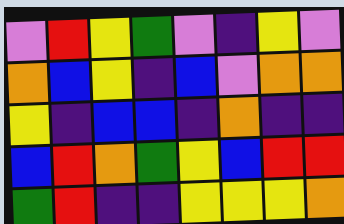[["violet", "red", "yellow", "green", "violet", "indigo", "yellow", "violet"], ["orange", "blue", "yellow", "indigo", "blue", "violet", "orange", "orange"], ["yellow", "indigo", "blue", "blue", "indigo", "orange", "indigo", "indigo"], ["blue", "red", "orange", "green", "yellow", "blue", "red", "red"], ["green", "red", "indigo", "indigo", "yellow", "yellow", "yellow", "orange"]]